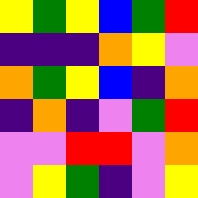[["yellow", "green", "yellow", "blue", "green", "red"], ["indigo", "indigo", "indigo", "orange", "yellow", "violet"], ["orange", "green", "yellow", "blue", "indigo", "orange"], ["indigo", "orange", "indigo", "violet", "green", "red"], ["violet", "violet", "red", "red", "violet", "orange"], ["violet", "yellow", "green", "indigo", "violet", "yellow"]]